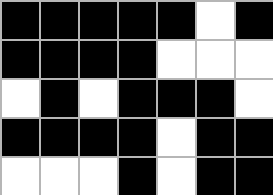[["black", "black", "black", "black", "black", "white", "black"], ["black", "black", "black", "black", "white", "white", "white"], ["white", "black", "white", "black", "black", "black", "white"], ["black", "black", "black", "black", "white", "black", "black"], ["white", "white", "white", "black", "white", "black", "black"]]